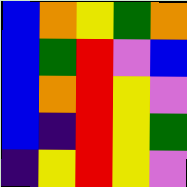[["blue", "orange", "yellow", "green", "orange"], ["blue", "green", "red", "violet", "blue"], ["blue", "orange", "red", "yellow", "violet"], ["blue", "indigo", "red", "yellow", "green"], ["indigo", "yellow", "red", "yellow", "violet"]]